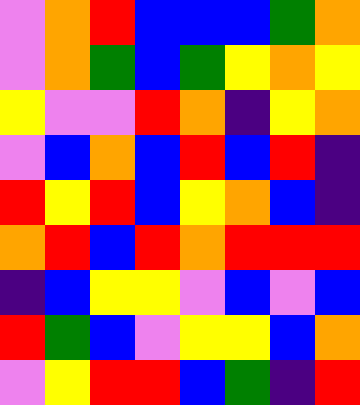[["violet", "orange", "red", "blue", "blue", "blue", "green", "orange"], ["violet", "orange", "green", "blue", "green", "yellow", "orange", "yellow"], ["yellow", "violet", "violet", "red", "orange", "indigo", "yellow", "orange"], ["violet", "blue", "orange", "blue", "red", "blue", "red", "indigo"], ["red", "yellow", "red", "blue", "yellow", "orange", "blue", "indigo"], ["orange", "red", "blue", "red", "orange", "red", "red", "red"], ["indigo", "blue", "yellow", "yellow", "violet", "blue", "violet", "blue"], ["red", "green", "blue", "violet", "yellow", "yellow", "blue", "orange"], ["violet", "yellow", "red", "red", "blue", "green", "indigo", "red"]]